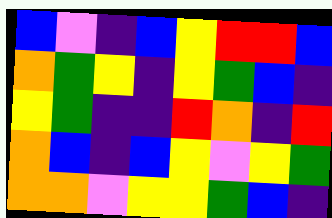[["blue", "violet", "indigo", "blue", "yellow", "red", "red", "blue"], ["orange", "green", "yellow", "indigo", "yellow", "green", "blue", "indigo"], ["yellow", "green", "indigo", "indigo", "red", "orange", "indigo", "red"], ["orange", "blue", "indigo", "blue", "yellow", "violet", "yellow", "green"], ["orange", "orange", "violet", "yellow", "yellow", "green", "blue", "indigo"]]